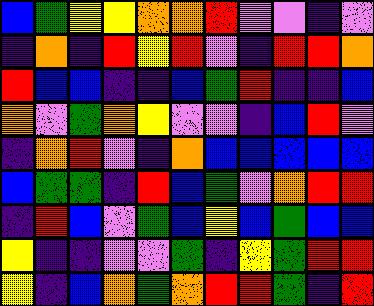[["blue", "green", "yellow", "yellow", "orange", "orange", "red", "violet", "violet", "indigo", "violet"], ["indigo", "orange", "indigo", "red", "yellow", "red", "violet", "indigo", "red", "red", "orange"], ["red", "blue", "blue", "indigo", "indigo", "blue", "green", "red", "indigo", "indigo", "blue"], ["orange", "violet", "green", "orange", "yellow", "violet", "violet", "indigo", "blue", "red", "violet"], ["indigo", "orange", "red", "violet", "indigo", "orange", "blue", "blue", "blue", "blue", "blue"], ["blue", "green", "green", "indigo", "red", "blue", "green", "violet", "orange", "red", "red"], ["indigo", "red", "blue", "violet", "green", "blue", "yellow", "blue", "green", "blue", "blue"], ["yellow", "indigo", "indigo", "violet", "violet", "green", "indigo", "yellow", "green", "red", "red"], ["yellow", "indigo", "blue", "orange", "green", "orange", "red", "red", "green", "indigo", "red"]]